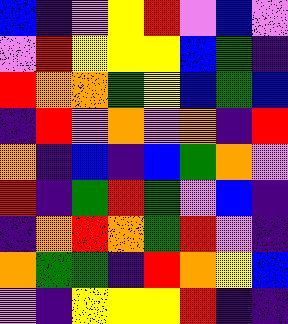[["blue", "indigo", "violet", "yellow", "red", "violet", "blue", "violet"], ["violet", "red", "yellow", "yellow", "yellow", "blue", "green", "indigo"], ["red", "orange", "orange", "green", "yellow", "blue", "green", "blue"], ["indigo", "red", "violet", "orange", "violet", "orange", "indigo", "red"], ["orange", "indigo", "blue", "indigo", "blue", "green", "orange", "violet"], ["red", "indigo", "green", "red", "green", "violet", "blue", "indigo"], ["indigo", "orange", "red", "orange", "green", "red", "violet", "indigo"], ["orange", "green", "green", "indigo", "red", "orange", "yellow", "blue"], ["violet", "indigo", "yellow", "yellow", "yellow", "red", "indigo", "indigo"]]